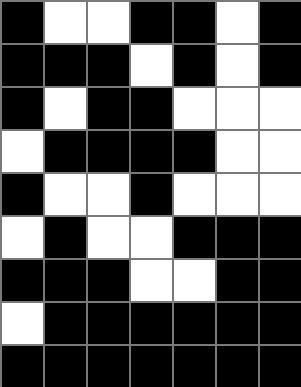[["black", "white", "white", "black", "black", "white", "black"], ["black", "black", "black", "white", "black", "white", "black"], ["black", "white", "black", "black", "white", "white", "white"], ["white", "black", "black", "black", "black", "white", "white"], ["black", "white", "white", "black", "white", "white", "white"], ["white", "black", "white", "white", "black", "black", "black"], ["black", "black", "black", "white", "white", "black", "black"], ["white", "black", "black", "black", "black", "black", "black"], ["black", "black", "black", "black", "black", "black", "black"]]